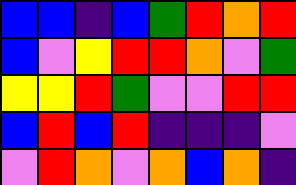[["blue", "blue", "indigo", "blue", "green", "red", "orange", "red"], ["blue", "violet", "yellow", "red", "red", "orange", "violet", "green"], ["yellow", "yellow", "red", "green", "violet", "violet", "red", "red"], ["blue", "red", "blue", "red", "indigo", "indigo", "indigo", "violet"], ["violet", "red", "orange", "violet", "orange", "blue", "orange", "indigo"]]